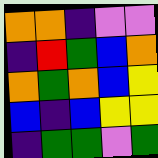[["orange", "orange", "indigo", "violet", "violet"], ["indigo", "red", "green", "blue", "orange"], ["orange", "green", "orange", "blue", "yellow"], ["blue", "indigo", "blue", "yellow", "yellow"], ["indigo", "green", "green", "violet", "green"]]